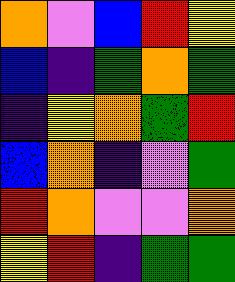[["orange", "violet", "blue", "red", "yellow"], ["blue", "indigo", "green", "orange", "green"], ["indigo", "yellow", "orange", "green", "red"], ["blue", "orange", "indigo", "violet", "green"], ["red", "orange", "violet", "violet", "orange"], ["yellow", "red", "indigo", "green", "green"]]